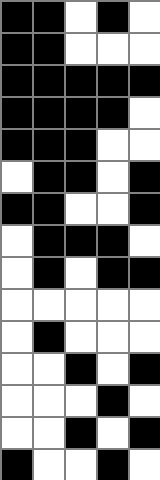[["black", "black", "white", "black", "white"], ["black", "black", "white", "white", "white"], ["black", "black", "black", "black", "black"], ["black", "black", "black", "black", "white"], ["black", "black", "black", "white", "white"], ["white", "black", "black", "white", "black"], ["black", "black", "white", "white", "black"], ["white", "black", "black", "black", "white"], ["white", "black", "white", "black", "black"], ["white", "white", "white", "white", "white"], ["white", "black", "white", "white", "white"], ["white", "white", "black", "white", "black"], ["white", "white", "white", "black", "white"], ["white", "white", "black", "white", "black"], ["black", "white", "white", "black", "white"]]